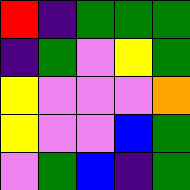[["red", "indigo", "green", "green", "green"], ["indigo", "green", "violet", "yellow", "green"], ["yellow", "violet", "violet", "violet", "orange"], ["yellow", "violet", "violet", "blue", "green"], ["violet", "green", "blue", "indigo", "green"]]